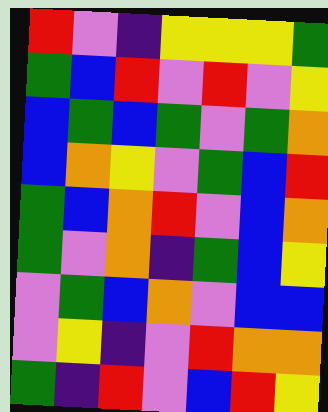[["red", "violet", "indigo", "yellow", "yellow", "yellow", "green"], ["green", "blue", "red", "violet", "red", "violet", "yellow"], ["blue", "green", "blue", "green", "violet", "green", "orange"], ["blue", "orange", "yellow", "violet", "green", "blue", "red"], ["green", "blue", "orange", "red", "violet", "blue", "orange"], ["green", "violet", "orange", "indigo", "green", "blue", "yellow"], ["violet", "green", "blue", "orange", "violet", "blue", "blue"], ["violet", "yellow", "indigo", "violet", "red", "orange", "orange"], ["green", "indigo", "red", "violet", "blue", "red", "yellow"]]